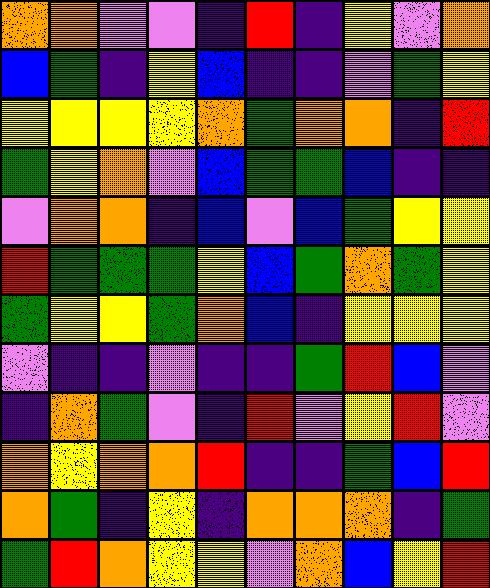[["orange", "orange", "violet", "violet", "indigo", "red", "indigo", "yellow", "violet", "orange"], ["blue", "green", "indigo", "yellow", "blue", "indigo", "indigo", "violet", "green", "yellow"], ["yellow", "yellow", "yellow", "yellow", "orange", "green", "orange", "orange", "indigo", "red"], ["green", "yellow", "orange", "violet", "blue", "green", "green", "blue", "indigo", "indigo"], ["violet", "orange", "orange", "indigo", "blue", "violet", "blue", "green", "yellow", "yellow"], ["red", "green", "green", "green", "yellow", "blue", "green", "orange", "green", "yellow"], ["green", "yellow", "yellow", "green", "orange", "blue", "indigo", "yellow", "yellow", "yellow"], ["violet", "indigo", "indigo", "violet", "indigo", "indigo", "green", "red", "blue", "violet"], ["indigo", "orange", "green", "violet", "indigo", "red", "violet", "yellow", "red", "violet"], ["orange", "yellow", "orange", "orange", "red", "indigo", "indigo", "green", "blue", "red"], ["orange", "green", "indigo", "yellow", "indigo", "orange", "orange", "orange", "indigo", "green"], ["green", "red", "orange", "yellow", "yellow", "violet", "orange", "blue", "yellow", "red"]]